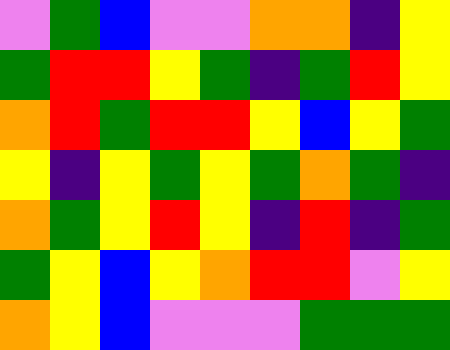[["violet", "green", "blue", "violet", "violet", "orange", "orange", "indigo", "yellow"], ["green", "red", "red", "yellow", "green", "indigo", "green", "red", "yellow"], ["orange", "red", "green", "red", "red", "yellow", "blue", "yellow", "green"], ["yellow", "indigo", "yellow", "green", "yellow", "green", "orange", "green", "indigo"], ["orange", "green", "yellow", "red", "yellow", "indigo", "red", "indigo", "green"], ["green", "yellow", "blue", "yellow", "orange", "red", "red", "violet", "yellow"], ["orange", "yellow", "blue", "violet", "violet", "violet", "green", "green", "green"]]